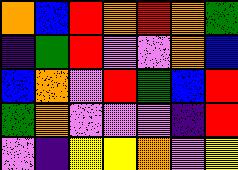[["orange", "blue", "red", "orange", "red", "orange", "green"], ["indigo", "green", "red", "violet", "violet", "orange", "blue"], ["blue", "orange", "violet", "red", "green", "blue", "red"], ["green", "orange", "violet", "violet", "violet", "indigo", "red"], ["violet", "indigo", "yellow", "yellow", "orange", "violet", "yellow"]]